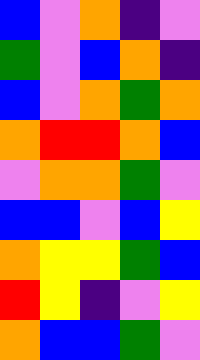[["blue", "violet", "orange", "indigo", "violet"], ["green", "violet", "blue", "orange", "indigo"], ["blue", "violet", "orange", "green", "orange"], ["orange", "red", "red", "orange", "blue"], ["violet", "orange", "orange", "green", "violet"], ["blue", "blue", "violet", "blue", "yellow"], ["orange", "yellow", "yellow", "green", "blue"], ["red", "yellow", "indigo", "violet", "yellow"], ["orange", "blue", "blue", "green", "violet"]]